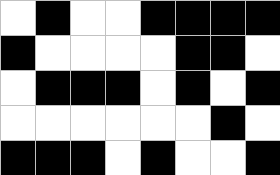[["white", "black", "white", "white", "black", "black", "black", "black"], ["black", "white", "white", "white", "white", "black", "black", "white"], ["white", "black", "black", "black", "white", "black", "white", "black"], ["white", "white", "white", "white", "white", "white", "black", "white"], ["black", "black", "black", "white", "black", "white", "white", "black"]]